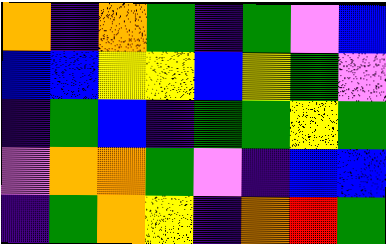[["orange", "indigo", "orange", "green", "indigo", "green", "violet", "blue"], ["blue", "blue", "yellow", "yellow", "blue", "yellow", "green", "violet"], ["indigo", "green", "blue", "indigo", "green", "green", "yellow", "green"], ["violet", "orange", "orange", "green", "violet", "indigo", "blue", "blue"], ["indigo", "green", "orange", "yellow", "indigo", "orange", "red", "green"]]